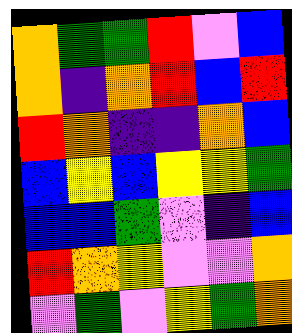[["orange", "green", "green", "red", "violet", "blue"], ["orange", "indigo", "orange", "red", "blue", "red"], ["red", "orange", "indigo", "indigo", "orange", "blue"], ["blue", "yellow", "blue", "yellow", "yellow", "green"], ["blue", "blue", "green", "violet", "indigo", "blue"], ["red", "orange", "yellow", "violet", "violet", "orange"], ["violet", "green", "violet", "yellow", "green", "orange"]]